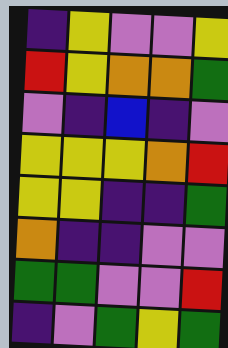[["indigo", "yellow", "violet", "violet", "yellow"], ["red", "yellow", "orange", "orange", "green"], ["violet", "indigo", "blue", "indigo", "violet"], ["yellow", "yellow", "yellow", "orange", "red"], ["yellow", "yellow", "indigo", "indigo", "green"], ["orange", "indigo", "indigo", "violet", "violet"], ["green", "green", "violet", "violet", "red"], ["indigo", "violet", "green", "yellow", "green"]]